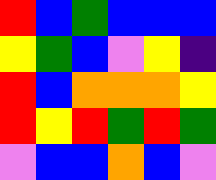[["red", "blue", "green", "blue", "blue", "blue"], ["yellow", "green", "blue", "violet", "yellow", "indigo"], ["red", "blue", "orange", "orange", "orange", "yellow"], ["red", "yellow", "red", "green", "red", "green"], ["violet", "blue", "blue", "orange", "blue", "violet"]]